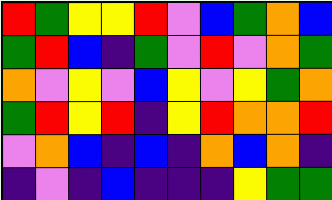[["red", "green", "yellow", "yellow", "red", "violet", "blue", "green", "orange", "blue"], ["green", "red", "blue", "indigo", "green", "violet", "red", "violet", "orange", "green"], ["orange", "violet", "yellow", "violet", "blue", "yellow", "violet", "yellow", "green", "orange"], ["green", "red", "yellow", "red", "indigo", "yellow", "red", "orange", "orange", "red"], ["violet", "orange", "blue", "indigo", "blue", "indigo", "orange", "blue", "orange", "indigo"], ["indigo", "violet", "indigo", "blue", "indigo", "indigo", "indigo", "yellow", "green", "green"]]